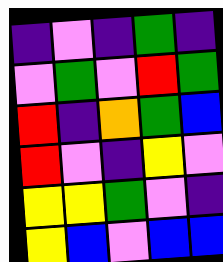[["indigo", "violet", "indigo", "green", "indigo"], ["violet", "green", "violet", "red", "green"], ["red", "indigo", "orange", "green", "blue"], ["red", "violet", "indigo", "yellow", "violet"], ["yellow", "yellow", "green", "violet", "indigo"], ["yellow", "blue", "violet", "blue", "blue"]]